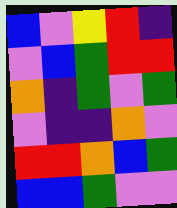[["blue", "violet", "yellow", "red", "indigo"], ["violet", "blue", "green", "red", "red"], ["orange", "indigo", "green", "violet", "green"], ["violet", "indigo", "indigo", "orange", "violet"], ["red", "red", "orange", "blue", "green"], ["blue", "blue", "green", "violet", "violet"]]